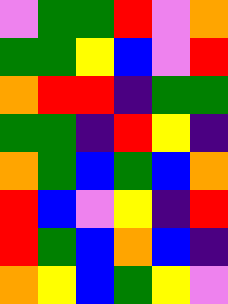[["violet", "green", "green", "red", "violet", "orange"], ["green", "green", "yellow", "blue", "violet", "red"], ["orange", "red", "red", "indigo", "green", "green"], ["green", "green", "indigo", "red", "yellow", "indigo"], ["orange", "green", "blue", "green", "blue", "orange"], ["red", "blue", "violet", "yellow", "indigo", "red"], ["red", "green", "blue", "orange", "blue", "indigo"], ["orange", "yellow", "blue", "green", "yellow", "violet"]]